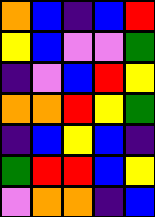[["orange", "blue", "indigo", "blue", "red"], ["yellow", "blue", "violet", "violet", "green"], ["indigo", "violet", "blue", "red", "yellow"], ["orange", "orange", "red", "yellow", "green"], ["indigo", "blue", "yellow", "blue", "indigo"], ["green", "red", "red", "blue", "yellow"], ["violet", "orange", "orange", "indigo", "blue"]]